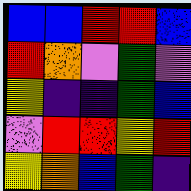[["blue", "blue", "red", "red", "blue"], ["red", "orange", "violet", "green", "violet"], ["yellow", "indigo", "indigo", "green", "blue"], ["violet", "red", "red", "yellow", "red"], ["yellow", "orange", "blue", "green", "indigo"]]